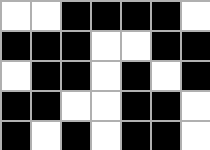[["white", "white", "black", "black", "black", "black", "white"], ["black", "black", "black", "white", "white", "black", "black"], ["white", "black", "black", "white", "black", "white", "black"], ["black", "black", "white", "white", "black", "black", "white"], ["black", "white", "black", "white", "black", "black", "white"]]